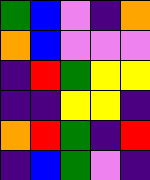[["green", "blue", "violet", "indigo", "orange"], ["orange", "blue", "violet", "violet", "violet"], ["indigo", "red", "green", "yellow", "yellow"], ["indigo", "indigo", "yellow", "yellow", "indigo"], ["orange", "red", "green", "indigo", "red"], ["indigo", "blue", "green", "violet", "indigo"]]